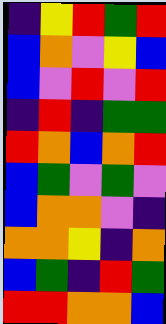[["indigo", "yellow", "red", "green", "red"], ["blue", "orange", "violet", "yellow", "blue"], ["blue", "violet", "red", "violet", "red"], ["indigo", "red", "indigo", "green", "green"], ["red", "orange", "blue", "orange", "red"], ["blue", "green", "violet", "green", "violet"], ["blue", "orange", "orange", "violet", "indigo"], ["orange", "orange", "yellow", "indigo", "orange"], ["blue", "green", "indigo", "red", "green"], ["red", "red", "orange", "orange", "blue"]]